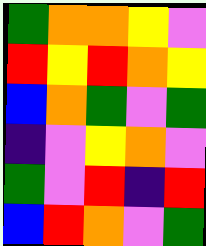[["green", "orange", "orange", "yellow", "violet"], ["red", "yellow", "red", "orange", "yellow"], ["blue", "orange", "green", "violet", "green"], ["indigo", "violet", "yellow", "orange", "violet"], ["green", "violet", "red", "indigo", "red"], ["blue", "red", "orange", "violet", "green"]]